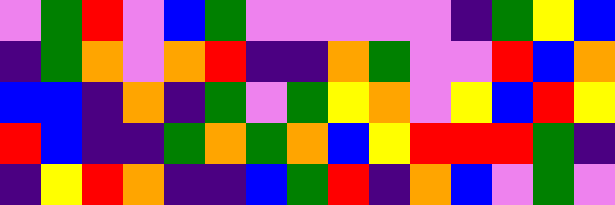[["violet", "green", "red", "violet", "blue", "green", "violet", "violet", "violet", "violet", "violet", "indigo", "green", "yellow", "blue"], ["indigo", "green", "orange", "violet", "orange", "red", "indigo", "indigo", "orange", "green", "violet", "violet", "red", "blue", "orange"], ["blue", "blue", "indigo", "orange", "indigo", "green", "violet", "green", "yellow", "orange", "violet", "yellow", "blue", "red", "yellow"], ["red", "blue", "indigo", "indigo", "green", "orange", "green", "orange", "blue", "yellow", "red", "red", "red", "green", "indigo"], ["indigo", "yellow", "red", "orange", "indigo", "indigo", "blue", "green", "red", "indigo", "orange", "blue", "violet", "green", "violet"]]